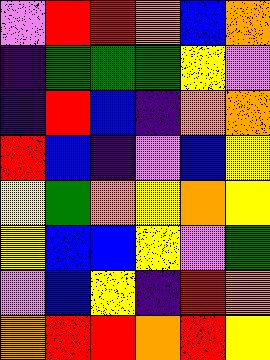[["violet", "red", "red", "orange", "blue", "orange"], ["indigo", "green", "green", "green", "yellow", "violet"], ["indigo", "red", "blue", "indigo", "orange", "orange"], ["red", "blue", "indigo", "violet", "blue", "yellow"], ["yellow", "green", "orange", "yellow", "orange", "yellow"], ["yellow", "blue", "blue", "yellow", "violet", "green"], ["violet", "blue", "yellow", "indigo", "red", "orange"], ["orange", "red", "red", "orange", "red", "yellow"]]